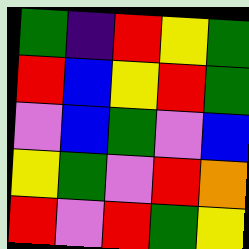[["green", "indigo", "red", "yellow", "green"], ["red", "blue", "yellow", "red", "green"], ["violet", "blue", "green", "violet", "blue"], ["yellow", "green", "violet", "red", "orange"], ["red", "violet", "red", "green", "yellow"]]